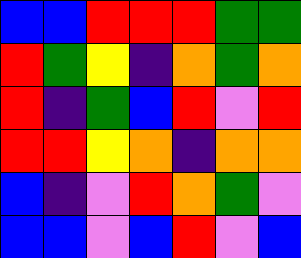[["blue", "blue", "red", "red", "red", "green", "green"], ["red", "green", "yellow", "indigo", "orange", "green", "orange"], ["red", "indigo", "green", "blue", "red", "violet", "red"], ["red", "red", "yellow", "orange", "indigo", "orange", "orange"], ["blue", "indigo", "violet", "red", "orange", "green", "violet"], ["blue", "blue", "violet", "blue", "red", "violet", "blue"]]